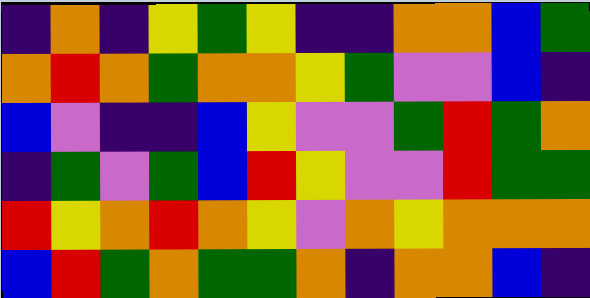[["indigo", "orange", "indigo", "yellow", "green", "yellow", "indigo", "indigo", "orange", "orange", "blue", "green"], ["orange", "red", "orange", "green", "orange", "orange", "yellow", "green", "violet", "violet", "blue", "indigo"], ["blue", "violet", "indigo", "indigo", "blue", "yellow", "violet", "violet", "green", "red", "green", "orange"], ["indigo", "green", "violet", "green", "blue", "red", "yellow", "violet", "violet", "red", "green", "green"], ["red", "yellow", "orange", "red", "orange", "yellow", "violet", "orange", "yellow", "orange", "orange", "orange"], ["blue", "red", "green", "orange", "green", "green", "orange", "indigo", "orange", "orange", "blue", "indigo"]]